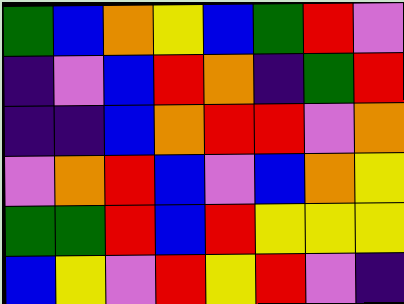[["green", "blue", "orange", "yellow", "blue", "green", "red", "violet"], ["indigo", "violet", "blue", "red", "orange", "indigo", "green", "red"], ["indigo", "indigo", "blue", "orange", "red", "red", "violet", "orange"], ["violet", "orange", "red", "blue", "violet", "blue", "orange", "yellow"], ["green", "green", "red", "blue", "red", "yellow", "yellow", "yellow"], ["blue", "yellow", "violet", "red", "yellow", "red", "violet", "indigo"]]